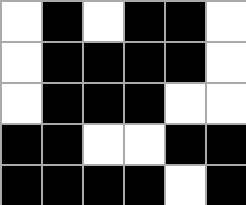[["white", "black", "white", "black", "black", "white"], ["white", "black", "black", "black", "black", "white"], ["white", "black", "black", "black", "white", "white"], ["black", "black", "white", "white", "black", "black"], ["black", "black", "black", "black", "white", "black"]]